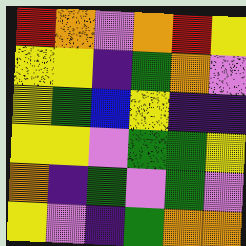[["red", "orange", "violet", "orange", "red", "yellow"], ["yellow", "yellow", "indigo", "green", "orange", "violet"], ["yellow", "green", "blue", "yellow", "indigo", "indigo"], ["yellow", "yellow", "violet", "green", "green", "yellow"], ["orange", "indigo", "green", "violet", "green", "violet"], ["yellow", "violet", "indigo", "green", "orange", "orange"]]